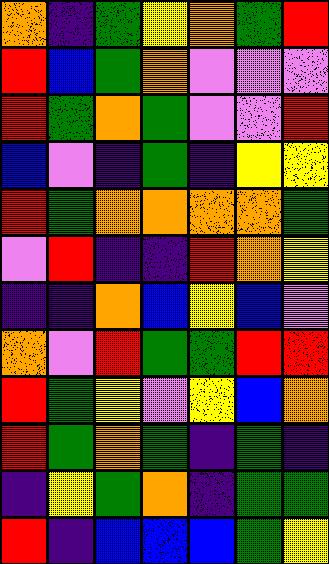[["orange", "indigo", "green", "yellow", "orange", "green", "red"], ["red", "blue", "green", "orange", "violet", "violet", "violet"], ["red", "green", "orange", "green", "violet", "violet", "red"], ["blue", "violet", "indigo", "green", "indigo", "yellow", "yellow"], ["red", "green", "orange", "orange", "orange", "orange", "green"], ["violet", "red", "indigo", "indigo", "red", "orange", "yellow"], ["indigo", "indigo", "orange", "blue", "yellow", "blue", "violet"], ["orange", "violet", "red", "green", "green", "red", "red"], ["red", "green", "yellow", "violet", "yellow", "blue", "orange"], ["red", "green", "orange", "green", "indigo", "green", "indigo"], ["indigo", "yellow", "green", "orange", "indigo", "green", "green"], ["red", "indigo", "blue", "blue", "blue", "green", "yellow"]]